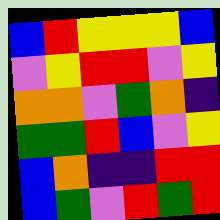[["blue", "red", "yellow", "yellow", "yellow", "blue"], ["violet", "yellow", "red", "red", "violet", "yellow"], ["orange", "orange", "violet", "green", "orange", "indigo"], ["green", "green", "red", "blue", "violet", "yellow"], ["blue", "orange", "indigo", "indigo", "red", "red"], ["blue", "green", "violet", "red", "green", "red"]]